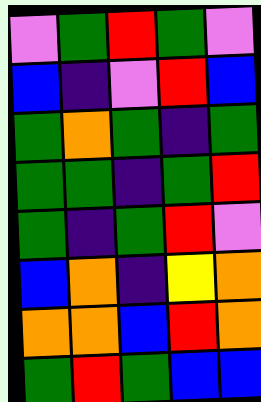[["violet", "green", "red", "green", "violet"], ["blue", "indigo", "violet", "red", "blue"], ["green", "orange", "green", "indigo", "green"], ["green", "green", "indigo", "green", "red"], ["green", "indigo", "green", "red", "violet"], ["blue", "orange", "indigo", "yellow", "orange"], ["orange", "orange", "blue", "red", "orange"], ["green", "red", "green", "blue", "blue"]]